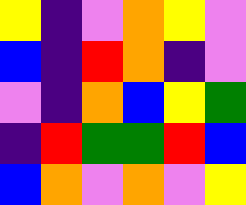[["yellow", "indigo", "violet", "orange", "yellow", "violet"], ["blue", "indigo", "red", "orange", "indigo", "violet"], ["violet", "indigo", "orange", "blue", "yellow", "green"], ["indigo", "red", "green", "green", "red", "blue"], ["blue", "orange", "violet", "orange", "violet", "yellow"]]